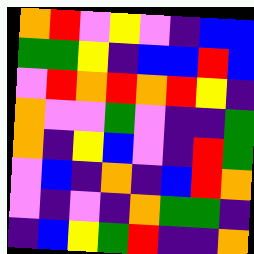[["orange", "red", "violet", "yellow", "violet", "indigo", "blue", "blue"], ["green", "green", "yellow", "indigo", "blue", "blue", "red", "blue"], ["violet", "red", "orange", "red", "orange", "red", "yellow", "indigo"], ["orange", "violet", "violet", "green", "violet", "indigo", "indigo", "green"], ["orange", "indigo", "yellow", "blue", "violet", "indigo", "red", "green"], ["violet", "blue", "indigo", "orange", "indigo", "blue", "red", "orange"], ["violet", "indigo", "violet", "indigo", "orange", "green", "green", "indigo"], ["indigo", "blue", "yellow", "green", "red", "indigo", "indigo", "orange"]]